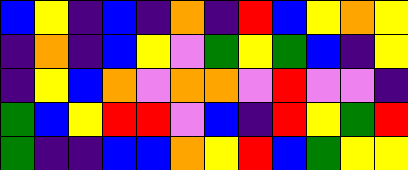[["blue", "yellow", "indigo", "blue", "indigo", "orange", "indigo", "red", "blue", "yellow", "orange", "yellow"], ["indigo", "orange", "indigo", "blue", "yellow", "violet", "green", "yellow", "green", "blue", "indigo", "yellow"], ["indigo", "yellow", "blue", "orange", "violet", "orange", "orange", "violet", "red", "violet", "violet", "indigo"], ["green", "blue", "yellow", "red", "red", "violet", "blue", "indigo", "red", "yellow", "green", "red"], ["green", "indigo", "indigo", "blue", "blue", "orange", "yellow", "red", "blue", "green", "yellow", "yellow"]]